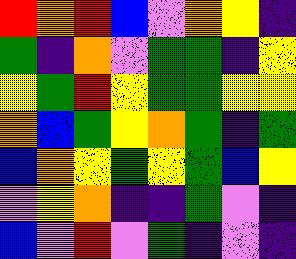[["red", "orange", "red", "blue", "violet", "orange", "yellow", "indigo"], ["green", "indigo", "orange", "violet", "green", "green", "indigo", "yellow"], ["yellow", "green", "red", "yellow", "green", "green", "yellow", "yellow"], ["orange", "blue", "green", "yellow", "orange", "green", "indigo", "green"], ["blue", "orange", "yellow", "green", "yellow", "green", "blue", "yellow"], ["violet", "yellow", "orange", "indigo", "indigo", "green", "violet", "indigo"], ["blue", "violet", "red", "violet", "green", "indigo", "violet", "indigo"]]